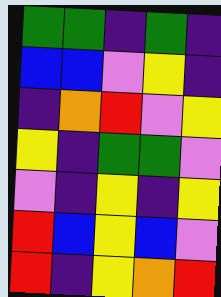[["green", "green", "indigo", "green", "indigo"], ["blue", "blue", "violet", "yellow", "indigo"], ["indigo", "orange", "red", "violet", "yellow"], ["yellow", "indigo", "green", "green", "violet"], ["violet", "indigo", "yellow", "indigo", "yellow"], ["red", "blue", "yellow", "blue", "violet"], ["red", "indigo", "yellow", "orange", "red"]]